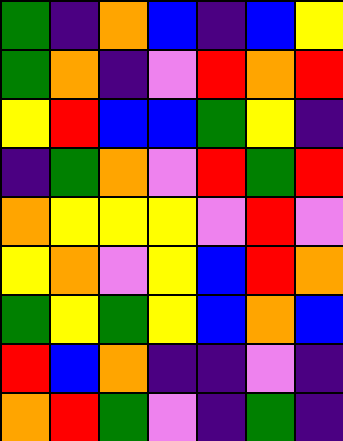[["green", "indigo", "orange", "blue", "indigo", "blue", "yellow"], ["green", "orange", "indigo", "violet", "red", "orange", "red"], ["yellow", "red", "blue", "blue", "green", "yellow", "indigo"], ["indigo", "green", "orange", "violet", "red", "green", "red"], ["orange", "yellow", "yellow", "yellow", "violet", "red", "violet"], ["yellow", "orange", "violet", "yellow", "blue", "red", "orange"], ["green", "yellow", "green", "yellow", "blue", "orange", "blue"], ["red", "blue", "orange", "indigo", "indigo", "violet", "indigo"], ["orange", "red", "green", "violet", "indigo", "green", "indigo"]]